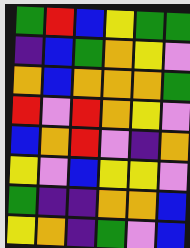[["green", "red", "blue", "yellow", "green", "green"], ["indigo", "blue", "green", "orange", "yellow", "violet"], ["orange", "blue", "orange", "orange", "orange", "green"], ["red", "violet", "red", "orange", "yellow", "violet"], ["blue", "orange", "red", "violet", "indigo", "orange"], ["yellow", "violet", "blue", "yellow", "yellow", "violet"], ["green", "indigo", "indigo", "orange", "orange", "blue"], ["yellow", "orange", "indigo", "green", "violet", "blue"]]